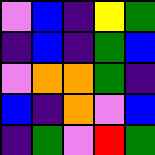[["violet", "blue", "indigo", "yellow", "green"], ["indigo", "blue", "indigo", "green", "blue"], ["violet", "orange", "orange", "green", "indigo"], ["blue", "indigo", "orange", "violet", "blue"], ["indigo", "green", "violet", "red", "green"]]